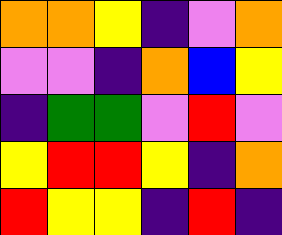[["orange", "orange", "yellow", "indigo", "violet", "orange"], ["violet", "violet", "indigo", "orange", "blue", "yellow"], ["indigo", "green", "green", "violet", "red", "violet"], ["yellow", "red", "red", "yellow", "indigo", "orange"], ["red", "yellow", "yellow", "indigo", "red", "indigo"]]